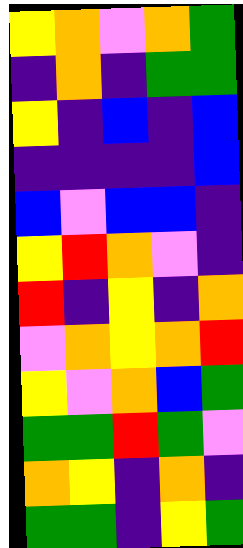[["yellow", "orange", "violet", "orange", "green"], ["indigo", "orange", "indigo", "green", "green"], ["yellow", "indigo", "blue", "indigo", "blue"], ["indigo", "indigo", "indigo", "indigo", "blue"], ["blue", "violet", "blue", "blue", "indigo"], ["yellow", "red", "orange", "violet", "indigo"], ["red", "indigo", "yellow", "indigo", "orange"], ["violet", "orange", "yellow", "orange", "red"], ["yellow", "violet", "orange", "blue", "green"], ["green", "green", "red", "green", "violet"], ["orange", "yellow", "indigo", "orange", "indigo"], ["green", "green", "indigo", "yellow", "green"]]